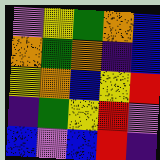[["violet", "yellow", "green", "orange", "blue"], ["orange", "green", "orange", "indigo", "blue"], ["yellow", "orange", "blue", "yellow", "red"], ["indigo", "green", "yellow", "red", "violet"], ["blue", "violet", "blue", "red", "indigo"]]